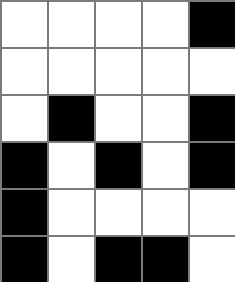[["white", "white", "white", "white", "black"], ["white", "white", "white", "white", "white"], ["white", "black", "white", "white", "black"], ["black", "white", "black", "white", "black"], ["black", "white", "white", "white", "white"], ["black", "white", "black", "black", "white"]]